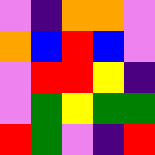[["violet", "indigo", "orange", "orange", "violet"], ["orange", "blue", "red", "blue", "violet"], ["violet", "red", "red", "yellow", "indigo"], ["violet", "green", "yellow", "green", "green"], ["red", "green", "violet", "indigo", "red"]]